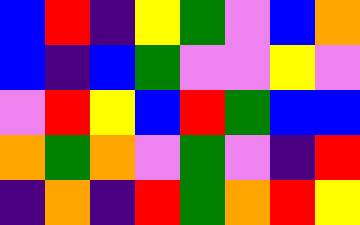[["blue", "red", "indigo", "yellow", "green", "violet", "blue", "orange"], ["blue", "indigo", "blue", "green", "violet", "violet", "yellow", "violet"], ["violet", "red", "yellow", "blue", "red", "green", "blue", "blue"], ["orange", "green", "orange", "violet", "green", "violet", "indigo", "red"], ["indigo", "orange", "indigo", "red", "green", "orange", "red", "yellow"]]